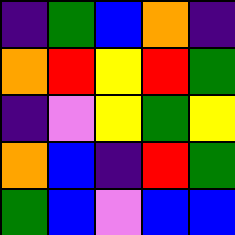[["indigo", "green", "blue", "orange", "indigo"], ["orange", "red", "yellow", "red", "green"], ["indigo", "violet", "yellow", "green", "yellow"], ["orange", "blue", "indigo", "red", "green"], ["green", "blue", "violet", "blue", "blue"]]